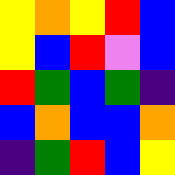[["yellow", "orange", "yellow", "red", "blue"], ["yellow", "blue", "red", "violet", "blue"], ["red", "green", "blue", "green", "indigo"], ["blue", "orange", "blue", "blue", "orange"], ["indigo", "green", "red", "blue", "yellow"]]